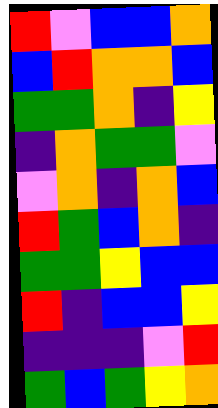[["red", "violet", "blue", "blue", "orange"], ["blue", "red", "orange", "orange", "blue"], ["green", "green", "orange", "indigo", "yellow"], ["indigo", "orange", "green", "green", "violet"], ["violet", "orange", "indigo", "orange", "blue"], ["red", "green", "blue", "orange", "indigo"], ["green", "green", "yellow", "blue", "blue"], ["red", "indigo", "blue", "blue", "yellow"], ["indigo", "indigo", "indigo", "violet", "red"], ["green", "blue", "green", "yellow", "orange"]]